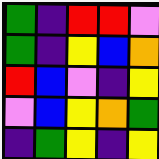[["green", "indigo", "red", "red", "violet"], ["green", "indigo", "yellow", "blue", "orange"], ["red", "blue", "violet", "indigo", "yellow"], ["violet", "blue", "yellow", "orange", "green"], ["indigo", "green", "yellow", "indigo", "yellow"]]